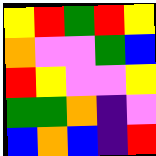[["yellow", "red", "green", "red", "yellow"], ["orange", "violet", "violet", "green", "blue"], ["red", "yellow", "violet", "violet", "yellow"], ["green", "green", "orange", "indigo", "violet"], ["blue", "orange", "blue", "indigo", "red"]]